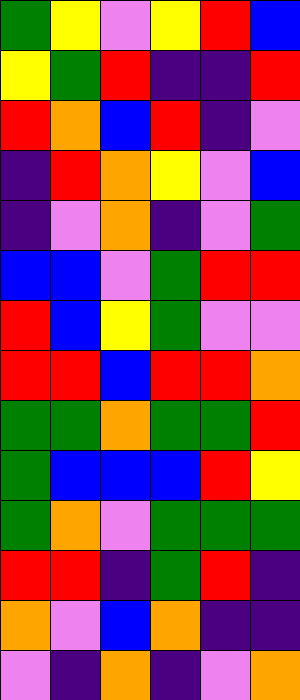[["green", "yellow", "violet", "yellow", "red", "blue"], ["yellow", "green", "red", "indigo", "indigo", "red"], ["red", "orange", "blue", "red", "indigo", "violet"], ["indigo", "red", "orange", "yellow", "violet", "blue"], ["indigo", "violet", "orange", "indigo", "violet", "green"], ["blue", "blue", "violet", "green", "red", "red"], ["red", "blue", "yellow", "green", "violet", "violet"], ["red", "red", "blue", "red", "red", "orange"], ["green", "green", "orange", "green", "green", "red"], ["green", "blue", "blue", "blue", "red", "yellow"], ["green", "orange", "violet", "green", "green", "green"], ["red", "red", "indigo", "green", "red", "indigo"], ["orange", "violet", "blue", "orange", "indigo", "indigo"], ["violet", "indigo", "orange", "indigo", "violet", "orange"]]